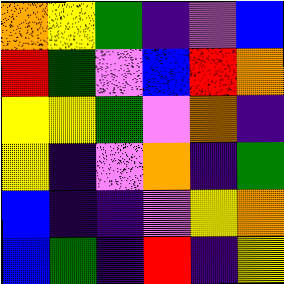[["orange", "yellow", "green", "indigo", "violet", "blue"], ["red", "green", "violet", "blue", "red", "orange"], ["yellow", "yellow", "green", "violet", "orange", "indigo"], ["yellow", "indigo", "violet", "orange", "indigo", "green"], ["blue", "indigo", "indigo", "violet", "yellow", "orange"], ["blue", "green", "indigo", "red", "indigo", "yellow"]]